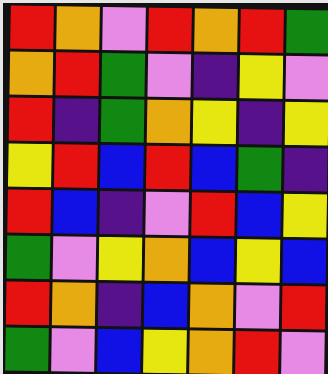[["red", "orange", "violet", "red", "orange", "red", "green"], ["orange", "red", "green", "violet", "indigo", "yellow", "violet"], ["red", "indigo", "green", "orange", "yellow", "indigo", "yellow"], ["yellow", "red", "blue", "red", "blue", "green", "indigo"], ["red", "blue", "indigo", "violet", "red", "blue", "yellow"], ["green", "violet", "yellow", "orange", "blue", "yellow", "blue"], ["red", "orange", "indigo", "blue", "orange", "violet", "red"], ["green", "violet", "blue", "yellow", "orange", "red", "violet"]]